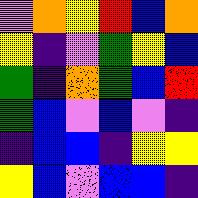[["violet", "orange", "yellow", "red", "blue", "orange"], ["yellow", "indigo", "violet", "green", "yellow", "blue"], ["green", "indigo", "orange", "green", "blue", "red"], ["green", "blue", "violet", "blue", "violet", "indigo"], ["indigo", "blue", "blue", "indigo", "yellow", "yellow"], ["yellow", "blue", "violet", "blue", "blue", "indigo"]]